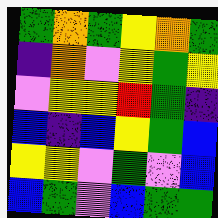[["green", "orange", "green", "yellow", "orange", "green"], ["indigo", "orange", "violet", "yellow", "green", "yellow"], ["violet", "yellow", "yellow", "red", "green", "indigo"], ["blue", "indigo", "blue", "yellow", "green", "blue"], ["yellow", "yellow", "violet", "green", "violet", "blue"], ["blue", "green", "violet", "blue", "green", "green"]]